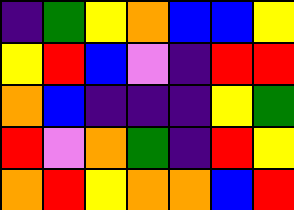[["indigo", "green", "yellow", "orange", "blue", "blue", "yellow"], ["yellow", "red", "blue", "violet", "indigo", "red", "red"], ["orange", "blue", "indigo", "indigo", "indigo", "yellow", "green"], ["red", "violet", "orange", "green", "indigo", "red", "yellow"], ["orange", "red", "yellow", "orange", "orange", "blue", "red"]]